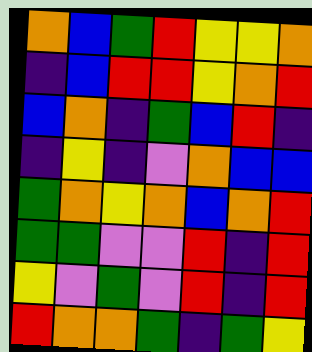[["orange", "blue", "green", "red", "yellow", "yellow", "orange"], ["indigo", "blue", "red", "red", "yellow", "orange", "red"], ["blue", "orange", "indigo", "green", "blue", "red", "indigo"], ["indigo", "yellow", "indigo", "violet", "orange", "blue", "blue"], ["green", "orange", "yellow", "orange", "blue", "orange", "red"], ["green", "green", "violet", "violet", "red", "indigo", "red"], ["yellow", "violet", "green", "violet", "red", "indigo", "red"], ["red", "orange", "orange", "green", "indigo", "green", "yellow"]]